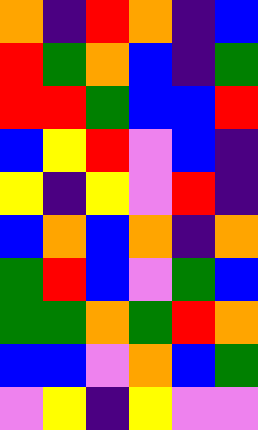[["orange", "indigo", "red", "orange", "indigo", "blue"], ["red", "green", "orange", "blue", "indigo", "green"], ["red", "red", "green", "blue", "blue", "red"], ["blue", "yellow", "red", "violet", "blue", "indigo"], ["yellow", "indigo", "yellow", "violet", "red", "indigo"], ["blue", "orange", "blue", "orange", "indigo", "orange"], ["green", "red", "blue", "violet", "green", "blue"], ["green", "green", "orange", "green", "red", "orange"], ["blue", "blue", "violet", "orange", "blue", "green"], ["violet", "yellow", "indigo", "yellow", "violet", "violet"]]